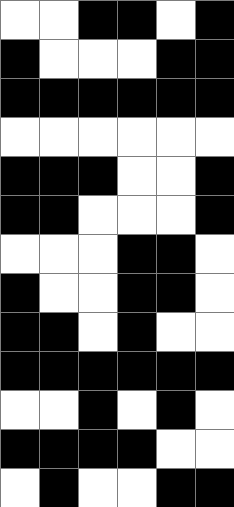[["white", "white", "black", "black", "white", "black"], ["black", "white", "white", "white", "black", "black"], ["black", "black", "black", "black", "black", "black"], ["white", "white", "white", "white", "white", "white"], ["black", "black", "black", "white", "white", "black"], ["black", "black", "white", "white", "white", "black"], ["white", "white", "white", "black", "black", "white"], ["black", "white", "white", "black", "black", "white"], ["black", "black", "white", "black", "white", "white"], ["black", "black", "black", "black", "black", "black"], ["white", "white", "black", "white", "black", "white"], ["black", "black", "black", "black", "white", "white"], ["white", "black", "white", "white", "black", "black"]]